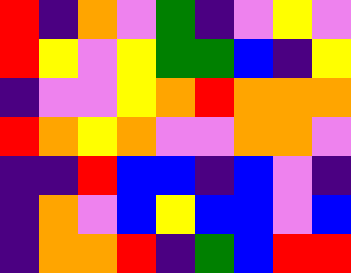[["red", "indigo", "orange", "violet", "green", "indigo", "violet", "yellow", "violet"], ["red", "yellow", "violet", "yellow", "green", "green", "blue", "indigo", "yellow"], ["indigo", "violet", "violet", "yellow", "orange", "red", "orange", "orange", "orange"], ["red", "orange", "yellow", "orange", "violet", "violet", "orange", "orange", "violet"], ["indigo", "indigo", "red", "blue", "blue", "indigo", "blue", "violet", "indigo"], ["indigo", "orange", "violet", "blue", "yellow", "blue", "blue", "violet", "blue"], ["indigo", "orange", "orange", "red", "indigo", "green", "blue", "red", "red"]]